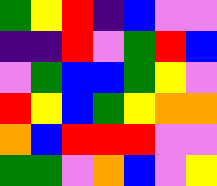[["green", "yellow", "red", "indigo", "blue", "violet", "violet"], ["indigo", "indigo", "red", "violet", "green", "red", "blue"], ["violet", "green", "blue", "blue", "green", "yellow", "violet"], ["red", "yellow", "blue", "green", "yellow", "orange", "orange"], ["orange", "blue", "red", "red", "red", "violet", "violet"], ["green", "green", "violet", "orange", "blue", "violet", "yellow"]]